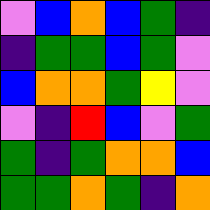[["violet", "blue", "orange", "blue", "green", "indigo"], ["indigo", "green", "green", "blue", "green", "violet"], ["blue", "orange", "orange", "green", "yellow", "violet"], ["violet", "indigo", "red", "blue", "violet", "green"], ["green", "indigo", "green", "orange", "orange", "blue"], ["green", "green", "orange", "green", "indigo", "orange"]]